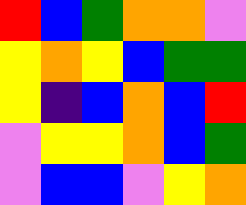[["red", "blue", "green", "orange", "orange", "violet"], ["yellow", "orange", "yellow", "blue", "green", "green"], ["yellow", "indigo", "blue", "orange", "blue", "red"], ["violet", "yellow", "yellow", "orange", "blue", "green"], ["violet", "blue", "blue", "violet", "yellow", "orange"]]